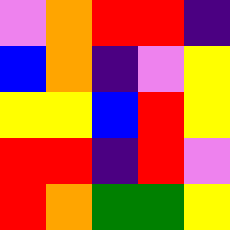[["violet", "orange", "red", "red", "indigo"], ["blue", "orange", "indigo", "violet", "yellow"], ["yellow", "yellow", "blue", "red", "yellow"], ["red", "red", "indigo", "red", "violet"], ["red", "orange", "green", "green", "yellow"]]